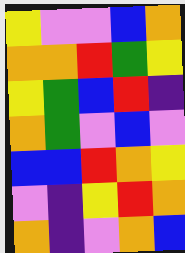[["yellow", "violet", "violet", "blue", "orange"], ["orange", "orange", "red", "green", "yellow"], ["yellow", "green", "blue", "red", "indigo"], ["orange", "green", "violet", "blue", "violet"], ["blue", "blue", "red", "orange", "yellow"], ["violet", "indigo", "yellow", "red", "orange"], ["orange", "indigo", "violet", "orange", "blue"]]